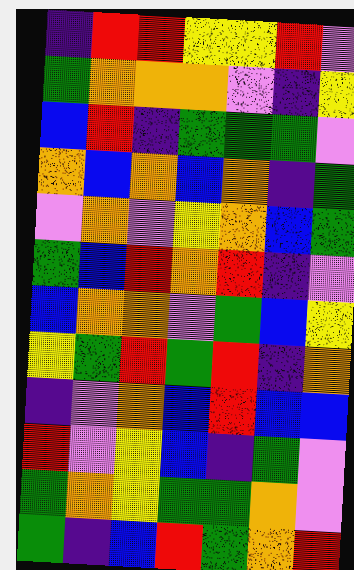[["indigo", "red", "red", "yellow", "yellow", "red", "violet"], ["green", "orange", "orange", "orange", "violet", "indigo", "yellow"], ["blue", "red", "indigo", "green", "green", "green", "violet"], ["orange", "blue", "orange", "blue", "orange", "indigo", "green"], ["violet", "orange", "violet", "yellow", "orange", "blue", "green"], ["green", "blue", "red", "orange", "red", "indigo", "violet"], ["blue", "orange", "orange", "violet", "green", "blue", "yellow"], ["yellow", "green", "red", "green", "red", "indigo", "orange"], ["indigo", "violet", "orange", "blue", "red", "blue", "blue"], ["red", "violet", "yellow", "blue", "indigo", "green", "violet"], ["green", "orange", "yellow", "green", "green", "orange", "violet"], ["green", "indigo", "blue", "red", "green", "orange", "red"]]